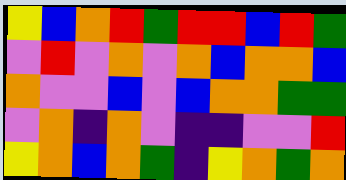[["yellow", "blue", "orange", "red", "green", "red", "red", "blue", "red", "green"], ["violet", "red", "violet", "orange", "violet", "orange", "blue", "orange", "orange", "blue"], ["orange", "violet", "violet", "blue", "violet", "blue", "orange", "orange", "green", "green"], ["violet", "orange", "indigo", "orange", "violet", "indigo", "indigo", "violet", "violet", "red"], ["yellow", "orange", "blue", "orange", "green", "indigo", "yellow", "orange", "green", "orange"]]